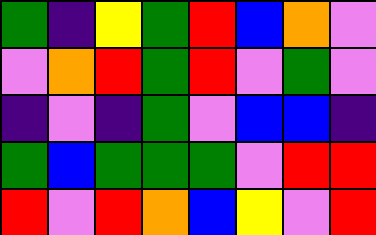[["green", "indigo", "yellow", "green", "red", "blue", "orange", "violet"], ["violet", "orange", "red", "green", "red", "violet", "green", "violet"], ["indigo", "violet", "indigo", "green", "violet", "blue", "blue", "indigo"], ["green", "blue", "green", "green", "green", "violet", "red", "red"], ["red", "violet", "red", "orange", "blue", "yellow", "violet", "red"]]